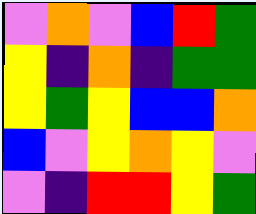[["violet", "orange", "violet", "blue", "red", "green"], ["yellow", "indigo", "orange", "indigo", "green", "green"], ["yellow", "green", "yellow", "blue", "blue", "orange"], ["blue", "violet", "yellow", "orange", "yellow", "violet"], ["violet", "indigo", "red", "red", "yellow", "green"]]